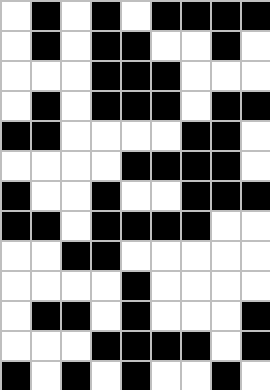[["white", "black", "white", "black", "white", "black", "black", "black", "black"], ["white", "black", "white", "black", "black", "white", "white", "black", "white"], ["white", "white", "white", "black", "black", "black", "white", "white", "white"], ["white", "black", "white", "black", "black", "black", "white", "black", "black"], ["black", "black", "white", "white", "white", "white", "black", "black", "white"], ["white", "white", "white", "white", "black", "black", "black", "black", "white"], ["black", "white", "white", "black", "white", "white", "black", "black", "black"], ["black", "black", "white", "black", "black", "black", "black", "white", "white"], ["white", "white", "black", "black", "white", "white", "white", "white", "white"], ["white", "white", "white", "white", "black", "white", "white", "white", "white"], ["white", "black", "black", "white", "black", "white", "white", "white", "black"], ["white", "white", "white", "black", "black", "black", "black", "white", "black"], ["black", "white", "black", "white", "black", "white", "white", "black", "white"]]